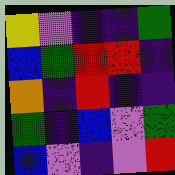[["yellow", "violet", "indigo", "indigo", "green"], ["blue", "green", "red", "red", "indigo"], ["orange", "indigo", "red", "indigo", "indigo"], ["green", "indigo", "blue", "violet", "green"], ["blue", "violet", "indigo", "violet", "red"]]